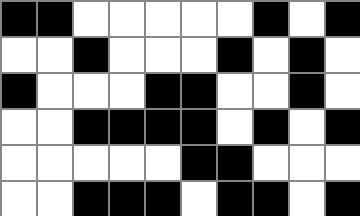[["black", "black", "white", "white", "white", "white", "white", "black", "white", "black"], ["white", "white", "black", "white", "white", "white", "black", "white", "black", "white"], ["black", "white", "white", "white", "black", "black", "white", "white", "black", "white"], ["white", "white", "black", "black", "black", "black", "white", "black", "white", "black"], ["white", "white", "white", "white", "white", "black", "black", "white", "white", "white"], ["white", "white", "black", "black", "black", "white", "black", "black", "white", "black"]]